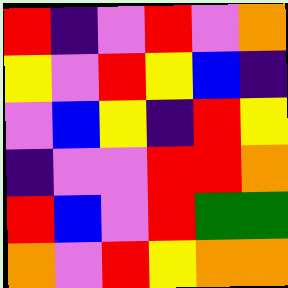[["red", "indigo", "violet", "red", "violet", "orange"], ["yellow", "violet", "red", "yellow", "blue", "indigo"], ["violet", "blue", "yellow", "indigo", "red", "yellow"], ["indigo", "violet", "violet", "red", "red", "orange"], ["red", "blue", "violet", "red", "green", "green"], ["orange", "violet", "red", "yellow", "orange", "orange"]]